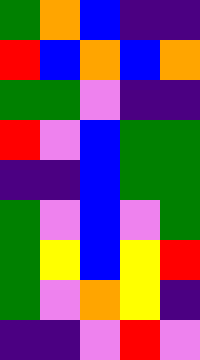[["green", "orange", "blue", "indigo", "indigo"], ["red", "blue", "orange", "blue", "orange"], ["green", "green", "violet", "indigo", "indigo"], ["red", "violet", "blue", "green", "green"], ["indigo", "indigo", "blue", "green", "green"], ["green", "violet", "blue", "violet", "green"], ["green", "yellow", "blue", "yellow", "red"], ["green", "violet", "orange", "yellow", "indigo"], ["indigo", "indigo", "violet", "red", "violet"]]